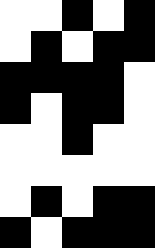[["white", "white", "black", "white", "black"], ["white", "black", "white", "black", "black"], ["black", "black", "black", "black", "white"], ["black", "white", "black", "black", "white"], ["white", "white", "black", "white", "white"], ["white", "white", "white", "white", "white"], ["white", "black", "white", "black", "black"], ["black", "white", "black", "black", "black"]]